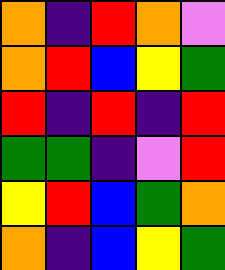[["orange", "indigo", "red", "orange", "violet"], ["orange", "red", "blue", "yellow", "green"], ["red", "indigo", "red", "indigo", "red"], ["green", "green", "indigo", "violet", "red"], ["yellow", "red", "blue", "green", "orange"], ["orange", "indigo", "blue", "yellow", "green"]]